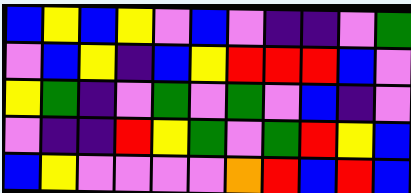[["blue", "yellow", "blue", "yellow", "violet", "blue", "violet", "indigo", "indigo", "violet", "green"], ["violet", "blue", "yellow", "indigo", "blue", "yellow", "red", "red", "red", "blue", "violet"], ["yellow", "green", "indigo", "violet", "green", "violet", "green", "violet", "blue", "indigo", "violet"], ["violet", "indigo", "indigo", "red", "yellow", "green", "violet", "green", "red", "yellow", "blue"], ["blue", "yellow", "violet", "violet", "violet", "violet", "orange", "red", "blue", "red", "blue"]]